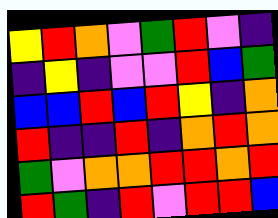[["yellow", "red", "orange", "violet", "green", "red", "violet", "indigo"], ["indigo", "yellow", "indigo", "violet", "violet", "red", "blue", "green"], ["blue", "blue", "red", "blue", "red", "yellow", "indigo", "orange"], ["red", "indigo", "indigo", "red", "indigo", "orange", "red", "orange"], ["green", "violet", "orange", "orange", "red", "red", "orange", "red"], ["red", "green", "indigo", "red", "violet", "red", "red", "blue"]]